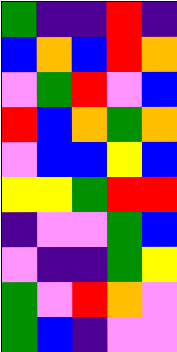[["green", "indigo", "indigo", "red", "indigo"], ["blue", "orange", "blue", "red", "orange"], ["violet", "green", "red", "violet", "blue"], ["red", "blue", "orange", "green", "orange"], ["violet", "blue", "blue", "yellow", "blue"], ["yellow", "yellow", "green", "red", "red"], ["indigo", "violet", "violet", "green", "blue"], ["violet", "indigo", "indigo", "green", "yellow"], ["green", "violet", "red", "orange", "violet"], ["green", "blue", "indigo", "violet", "violet"]]